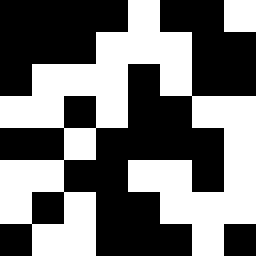[["black", "black", "black", "black", "white", "black", "black", "white"], ["black", "black", "black", "white", "white", "white", "black", "black"], ["black", "white", "white", "white", "black", "white", "black", "black"], ["white", "white", "black", "white", "black", "black", "white", "white"], ["black", "black", "white", "black", "black", "black", "black", "white"], ["white", "white", "black", "black", "white", "white", "black", "white"], ["white", "black", "white", "black", "black", "white", "white", "white"], ["black", "white", "white", "black", "black", "black", "white", "black"]]